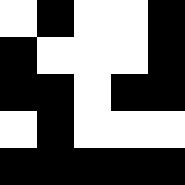[["white", "black", "white", "white", "black"], ["black", "white", "white", "white", "black"], ["black", "black", "white", "black", "black"], ["white", "black", "white", "white", "white"], ["black", "black", "black", "black", "black"]]